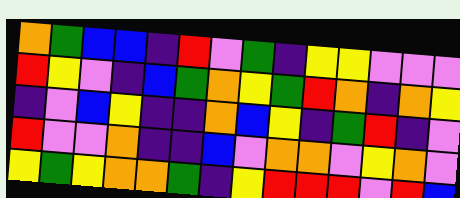[["orange", "green", "blue", "blue", "indigo", "red", "violet", "green", "indigo", "yellow", "yellow", "violet", "violet", "violet"], ["red", "yellow", "violet", "indigo", "blue", "green", "orange", "yellow", "green", "red", "orange", "indigo", "orange", "yellow"], ["indigo", "violet", "blue", "yellow", "indigo", "indigo", "orange", "blue", "yellow", "indigo", "green", "red", "indigo", "violet"], ["red", "violet", "violet", "orange", "indigo", "indigo", "blue", "violet", "orange", "orange", "violet", "yellow", "orange", "violet"], ["yellow", "green", "yellow", "orange", "orange", "green", "indigo", "yellow", "red", "red", "red", "violet", "red", "blue"]]